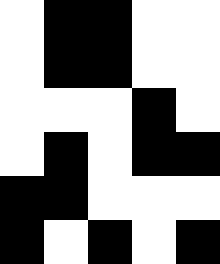[["white", "black", "black", "white", "white"], ["white", "black", "black", "white", "white"], ["white", "white", "white", "black", "white"], ["white", "black", "white", "black", "black"], ["black", "black", "white", "white", "white"], ["black", "white", "black", "white", "black"]]